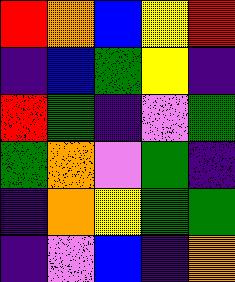[["red", "orange", "blue", "yellow", "red"], ["indigo", "blue", "green", "yellow", "indigo"], ["red", "green", "indigo", "violet", "green"], ["green", "orange", "violet", "green", "indigo"], ["indigo", "orange", "yellow", "green", "green"], ["indigo", "violet", "blue", "indigo", "orange"]]